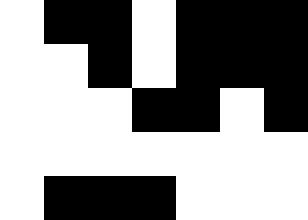[["white", "black", "black", "white", "black", "black", "black"], ["white", "white", "black", "white", "black", "black", "black"], ["white", "white", "white", "black", "black", "white", "black"], ["white", "white", "white", "white", "white", "white", "white"], ["white", "black", "black", "black", "white", "white", "white"]]